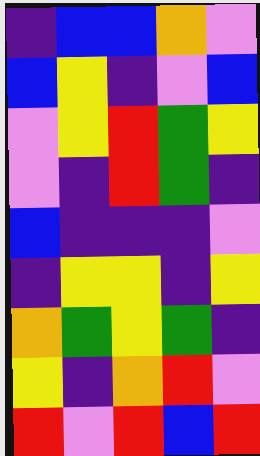[["indigo", "blue", "blue", "orange", "violet"], ["blue", "yellow", "indigo", "violet", "blue"], ["violet", "yellow", "red", "green", "yellow"], ["violet", "indigo", "red", "green", "indigo"], ["blue", "indigo", "indigo", "indigo", "violet"], ["indigo", "yellow", "yellow", "indigo", "yellow"], ["orange", "green", "yellow", "green", "indigo"], ["yellow", "indigo", "orange", "red", "violet"], ["red", "violet", "red", "blue", "red"]]